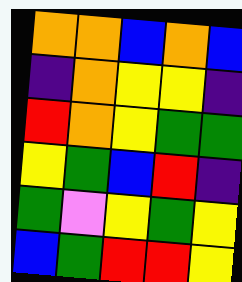[["orange", "orange", "blue", "orange", "blue"], ["indigo", "orange", "yellow", "yellow", "indigo"], ["red", "orange", "yellow", "green", "green"], ["yellow", "green", "blue", "red", "indigo"], ["green", "violet", "yellow", "green", "yellow"], ["blue", "green", "red", "red", "yellow"]]